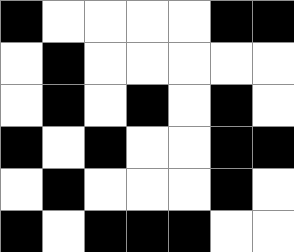[["black", "white", "white", "white", "white", "black", "black"], ["white", "black", "white", "white", "white", "white", "white"], ["white", "black", "white", "black", "white", "black", "white"], ["black", "white", "black", "white", "white", "black", "black"], ["white", "black", "white", "white", "white", "black", "white"], ["black", "white", "black", "black", "black", "white", "white"]]